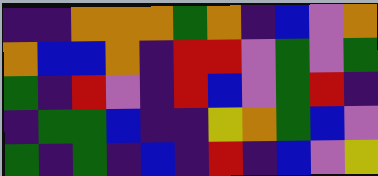[["indigo", "indigo", "orange", "orange", "orange", "green", "orange", "indigo", "blue", "violet", "orange"], ["orange", "blue", "blue", "orange", "indigo", "red", "red", "violet", "green", "violet", "green"], ["green", "indigo", "red", "violet", "indigo", "red", "blue", "violet", "green", "red", "indigo"], ["indigo", "green", "green", "blue", "indigo", "indigo", "yellow", "orange", "green", "blue", "violet"], ["green", "indigo", "green", "indigo", "blue", "indigo", "red", "indigo", "blue", "violet", "yellow"]]